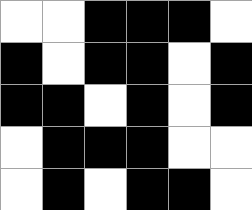[["white", "white", "black", "black", "black", "white"], ["black", "white", "black", "black", "white", "black"], ["black", "black", "white", "black", "white", "black"], ["white", "black", "black", "black", "white", "white"], ["white", "black", "white", "black", "black", "white"]]